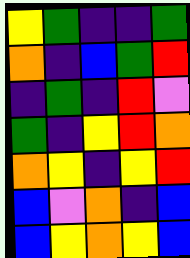[["yellow", "green", "indigo", "indigo", "green"], ["orange", "indigo", "blue", "green", "red"], ["indigo", "green", "indigo", "red", "violet"], ["green", "indigo", "yellow", "red", "orange"], ["orange", "yellow", "indigo", "yellow", "red"], ["blue", "violet", "orange", "indigo", "blue"], ["blue", "yellow", "orange", "yellow", "blue"]]